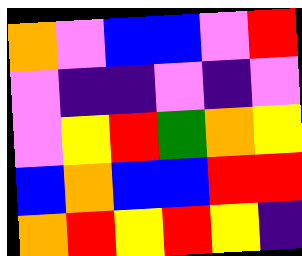[["orange", "violet", "blue", "blue", "violet", "red"], ["violet", "indigo", "indigo", "violet", "indigo", "violet"], ["violet", "yellow", "red", "green", "orange", "yellow"], ["blue", "orange", "blue", "blue", "red", "red"], ["orange", "red", "yellow", "red", "yellow", "indigo"]]